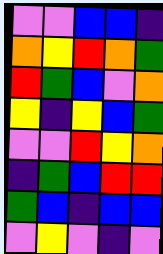[["violet", "violet", "blue", "blue", "indigo"], ["orange", "yellow", "red", "orange", "green"], ["red", "green", "blue", "violet", "orange"], ["yellow", "indigo", "yellow", "blue", "green"], ["violet", "violet", "red", "yellow", "orange"], ["indigo", "green", "blue", "red", "red"], ["green", "blue", "indigo", "blue", "blue"], ["violet", "yellow", "violet", "indigo", "violet"]]